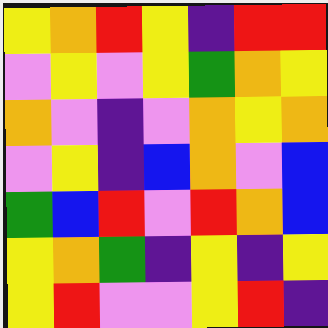[["yellow", "orange", "red", "yellow", "indigo", "red", "red"], ["violet", "yellow", "violet", "yellow", "green", "orange", "yellow"], ["orange", "violet", "indigo", "violet", "orange", "yellow", "orange"], ["violet", "yellow", "indigo", "blue", "orange", "violet", "blue"], ["green", "blue", "red", "violet", "red", "orange", "blue"], ["yellow", "orange", "green", "indigo", "yellow", "indigo", "yellow"], ["yellow", "red", "violet", "violet", "yellow", "red", "indigo"]]